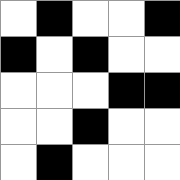[["white", "black", "white", "white", "black"], ["black", "white", "black", "white", "white"], ["white", "white", "white", "black", "black"], ["white", "white", "black", "white", "white"], ["white", "black", "white", "white", "white"]]